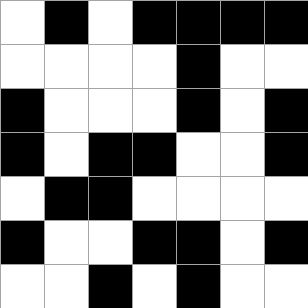[["white", "black", "white", "black", "black", "black", "black"], ["white", "white", "white", "white", "black", "white", "white"], ["black", "white", "white", "white", "black", "white", "black"], ["black", "white", "black", "black", "white", "white", "black"], ["white", "black", "black", "white", "white", "white", "white"], ["black", "white", "white", "black", "black", "white", "black"], ["white", "white", "black", "white", "black", "white", "white"]]